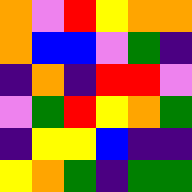[["orange", "violet", "red", "yellow", "orange", "orange"], ["orange", "blue", "blue", "violet", "green", "indigo"], ["indigo", "orange", "indigo", "red", "red", "violet"], ["violet", "green", "red", "yellow", "orange", "green"], ["indigo", "yellow", "yellow", "blue", "indigo", "indigo"], ["yellow", "orange", "green", "indigo", "green", "green"]]